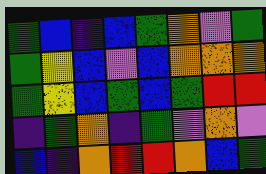[["green", "blue", "indigo", "blue", "green", "orange", "violet", "green"], ["green", "yellow", "blue", "violet", "blue", "orange", "orange", "orange"], ["green", "yellow", "blue", "green", "blue", "green", "red", "red"], ["indigo", "green", "orange", "indigo", "green", "violet", "orange", "violet"], ["blue", "indigo", "orange", "red", "red", "orange", "blue", "green"]]